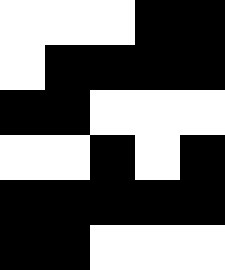[["white", "white", "white", "black", "black"], ["white", "black", "black", "black", "black"], ["black", "black", "white", "white", "white"], ["white", "white", "black", "white", "black"], ["black", "black", "black", "black", "black"], ["black", "black", "white", "white", "white"]]